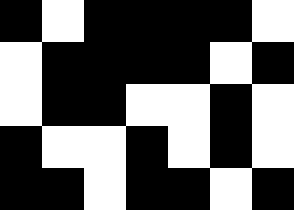[["black", "white", "black", "black", "black", "black", "white"], ["white", "black", "black", "black", "black", "white", "black"], ["white", "black", "black", "white", "white", "black", "white"], ["black", "white", "white", "black", "white", "black", "white"], ["black", "black", "white", "black", "black", "white", "black"]]